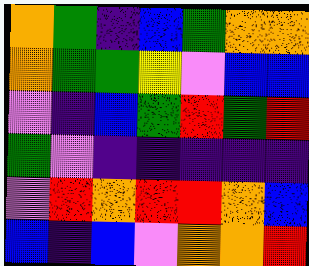[["orange", "green", "indigo", "blue", "green", "orange", "orange"], ["orange", "green", "green", "yellow", "violet", "blue", "blue"], ["violet", "indigo", "blue", "green", "red", "green", "red"], ["green", "violet", "indigo", "indigo", "indigo", "indigo", "indigo"], ["violet", "red", "orange", "red", "red", "orange", "blue"], ["blue", "indigo", "blue", "violet", "orange", "orange", "red"]]